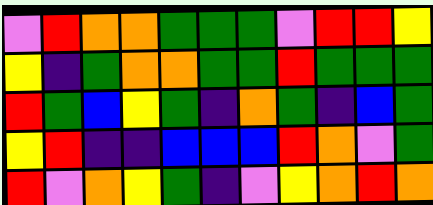[["violet", "red", "orange", "orange", "green", "green", "green", "violet", "red", "red", "yellow"], ["yellow", "indigo", "green", "orange", "orange", "green", "green", "red", "green", "green", "green"], ["red", "green", "blue", "yellow", "green", "indigo", "orange", "green", "indigo", "blue", "green"], ["yellow", "red", "indigo", "indigo", "blue", "blue", "blue", "red", "orange", "violet", "green"], ["red", "violet", "orange", "yellow", "green", "indigo", "violet", "yellow", "orange", "red", "orange"]]